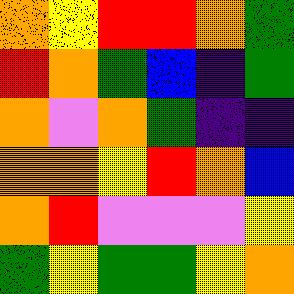[["orange", "yellow", "red", "red", "orange", "green"], ["red", "orange", "green", "blue", "indigo", "green"], ["orange", "violet", "orange", "green", "indigo", "indigo"], ["orange", "orange", "yellow", "red", "orange", "blue"], ["orange", "red", "violet", "violet", "violet", "yellow"], ["green", "yellow", "green", "green", "yellow", "orange"]]